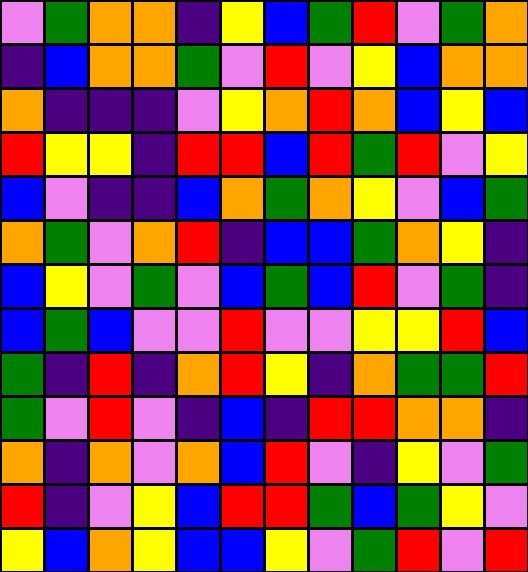[["violet", "green", "orange", "orange", "indigo", "yellow", "blue", "green", "red", "violet", "green", "orange"], ["indigo", "blue", "orange", "orange", "green", "violet", "red", "violet", "yellow", "blue", "orange", "orange"], ["orange", "indigo", "indigo", "indigo", "violet", "yellow", "orange", "red", "orange", "blue", "yellow", "blue"], ["red", "yellow", "yellow", "indigo", "red", "red", "blue", "red", "green", "red", "violet", "yellow"], ["blue", "violet", "indigo", "indigo", "blue", "orange", "green", "orange", "yellow", "violet", "blue", "green"], ["orange", "green", "violet", "orange", "red", "indigo", "blue", "blue", "green", "orange", "yellow", "indigo"], ["blue", "yellow", "violet", "green", "violet", "blue", "green", "blue", "red", "violet", "green", "indigo"], ["blue", "green", "blue", "violet", "violet", "red", "violet", "violet", "yellow", "yellow", "red", "blue"], ["green", "indigo", "red", "indigo", "orange", "red", "yellow", "indigo", "orange", "green", "green", "red"], ["green", "violet", "red", "violet", "indigo", "blue", "indigo", "red", "red", "orange", "orange", "indigo"], ["orange", "indigo", "orange", "violet", "orange", "blue", "red", "violet", "indigo", "yellow", "violet", "green"], ["red", "indigo", "violet", "yellow", "blue", "red", "red", "green", "blue", "green", "yellow", "violet"], ["yellow", "blue", "orange", "yellow", "blue", "blue", "yellow", "violet", "green", "red", "violet", "red"]]